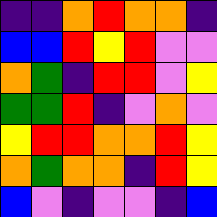[["indigo", "indigo", "orange", "red", "orange", "orange", "indigo"], ["blue", "blue", "red", "yellow", "red", "violet", "violet"], ["orange", "green", "indigo", "red", "red", "violet", "yellow"], ["green", "green", "red", "indigo", "violet", "orange", "violet"], ["yellow", "red", "red", "orange", "orange", "red", "yellow"], ["orange", "green", "orange", "orange", "indigo", "red", "yellow"], ["blue", "violet", "indigo", "violet", "violet", "indigo", "blue"]]